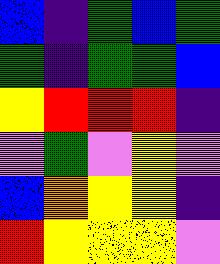[["blue", "indigo", "green", "blue", "green"], ["green", "indigo", "green", "green", "blue"], ["yellow", "red", "red", "red", "indigo"], ["violet", "green", "violet", "yellow", "violet"], ["blue", "orange", "yellow", "yellow", "indigo"], ["red", "yellow", "yellow", "yellow", "violet"]]